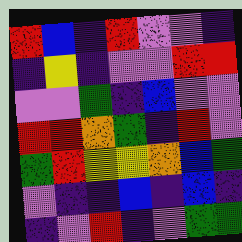[["red", "blue", "indigo", "red", "violet", "violet", "indigo"], ["indigo", "yellow", "indigo", "violet", "violet", "red", "red"], ["violet", "violet", "green", "indigo", "blue", "violet", "violet"], ["red", "red", "orange", "green", "indigo", "red", "violet"], ["green", "red", "yellow", "yellow", "orange", "blue", "green"], ["violet", "indigo", "indigo", "blue", "indigo", "blue", "indigo"], ["indigo", "violet", "red", "indigo", "violet", "green", "green"]]